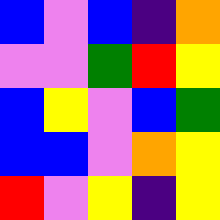[["blue", "violet", "blue", "indigo", "orange"], ["violet", "violet", "green", "red", "yellow"], ["blue", "yellow", "violet", "blue", "green"], ["blue", "blue", "violet", "orange", "yellow"], ["red", "violet", "yellow", "indigo", "yellow"]]